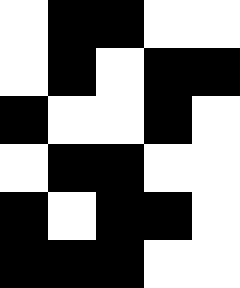[["white", "black", "black", "white", "white"], ["white", "black", "white", "black", "black"], ["black", "white", "white", "black", "white"], ["white", "black", "black", "white", "white"], ["black", "white", "black", "black", "white"], ["black", "black", "black", "white", "white"]]